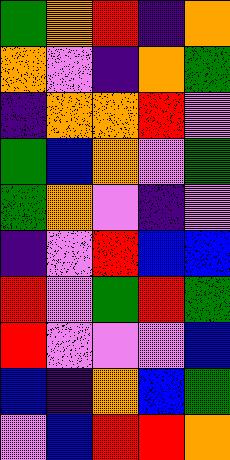[["green", "orange", "red", "indigo", "orange"], ["orange", "violet", "indigo", "orange", "green"], ["indigo", "orange", "orange", "red", "violet"], ["green", "blue", "orange", "violet", "green"], ["green", "orange", "violet", "indigo", "violet"], ["indigo", "violet", "red", "blue", "blue"], ["red", "violet", "green", "red", "green"], ["red", "violet", "violet", "violet", "blue"], ["blue", "indigo", "orange", "blue", "green"], ["violet", "blue", "red", "red", "orange"]]